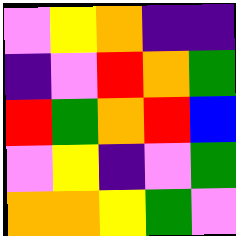[["violet", "yellow", "orange", "indigo", "indigo"], ["indigo", "violet", "red", "orange", "green"], ["red", "green", "orange", "red", "blue"], ["violet", "yellow", "indigo", "violet", "green"], ["orange", "orange", "yellow", "green", "violet"]]